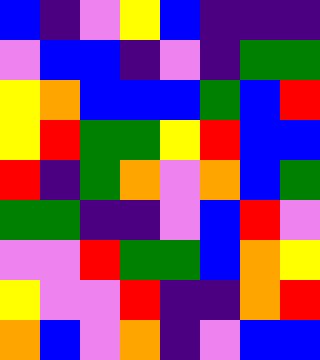[["blue", "indigo", "violet", "yellow", "blue", "indigo", "indigo", "indigo"], ["violet", "blue", "blue", "indigo", "violet", "indigo", "green", "green"], ["yellow", "orange", "blue", "blue", "blue", "green", "blue", "red"], ["yellow", "red", "green", "green", "yellow", "red", "blue", "blue"], ["red", "indigo", "green", "orange", "violet", "orange", "blue", "green"], ["green", "green", "indigo", "indigo", "violet", "blue", "red", "violet"], ["violet", "violet", "red", "green", "green", "blue", "orange", "yellow"], ["yellow", "violet", "violet", "red", "indigo", "indigo", "orange", "red"], ["orange", "blue", "violet", "orange", "indigo", "violet", "blue", "blue"]]